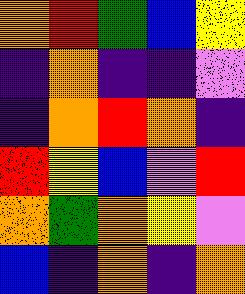[["orange", "red", "green", "blue", "yellow"], ["indigo", "orange", "indigo", "indigo", "violet"], ["indigo", "orange", "red", "orange", "indigo"], ["red", "yellow", "blue", "violet", "red"], ["orange", "green", "orange", "yellow", "violet"], ["blue", "indigo", "orange", "indigo", "orange"]]